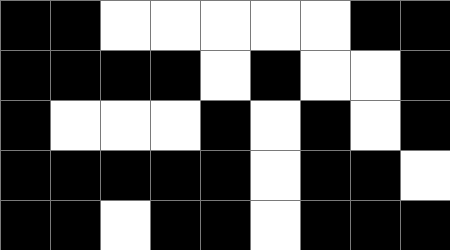[["black", "black", "white", "white", "white", "white", "white", "black", "black"], ["black", "black", "black", "black", "white", "black", "white", "white", "black"], ["black", "white", "white", "white", "black", "white", "black", "white", "black"], ["black", "black", "black", "black", "black", "white", "black", "black", "white"], ["black", "black", "white", "black", "black", "white", "black", "black", "black"]]